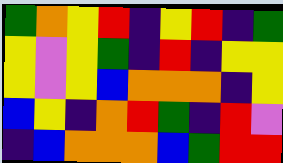[["green", "orange", "yellow", "red", "indigo", "yellow", "red", "indigo", "green"], ["yellow", "violet", "yellow", "green", "indigo", "red", "indigo", "yellow", "yellow"], ["yellow", "violet", "yellow", "blue", "orange", "orange", "orange", "indigo", "yellow"], ["blue", "yellow", "indigo", "orange", "red", "green", "indigo", "red", "violet"], ["indigo", "blue", "orange", "orange", "orange", "blue", "green", "red", "red"]]